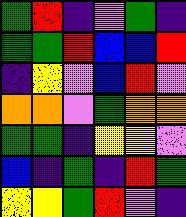[["green", "red", "indigo", "violet", "green", "indigo"], ["green", "green", "red", "blue", "blue", "red"], ["indigo", "yellow", "violet", "blue", "red", "violet"], ["orange", "orange", "violet", "green", "orange", "orange"], ["green", "green", "indigo", "yellow", "yellow", "violet"], ["blue", "indigo", "green", "indigo", "red", "green"], ["yellow", "yellow", "green", "red", "violet", "indigo"]]